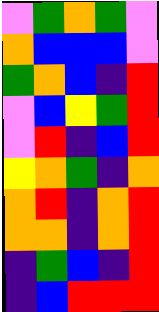[["violet", "green", "orange", "green", "violet"], ["orange", "blue", "blue", "blue", "violet"], ["green", "orange", "blue", "indigo", "red"], ["violet", "blue", "yellow", "green", "red"], ["violet", "red", "indigo", "blue", "red"], ["yellow", "orange", "green", "indigo", "orange"], ["orange", "red", "indigo", "orange", "red"], ["orange", "orange", "indigo", "orange", "red"], ["indigo", "green", "blue", "indigo", "red"], ["indigo", "blue", "red", "red", "red"]]